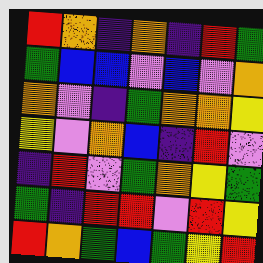[["red", "orange", "indigo", "orange", "indigo", "red", "green"], ["green", "blue", "blue", "violet", "blue", "violet", "orange"], ["orange", "violet", "indigo", "green", "orange", "orange", "yellow"], ["yellow", "violet", "orange", "blue", "indigo", "red", "violet"], ["indigo", "red", "violet", "green", "orange", "yellow", "green"], ["green", "indigo", "red", "red", "violet", "red", "yellow"], ["red", "orange", "green", "blue", "green", "yellow", "red"]]